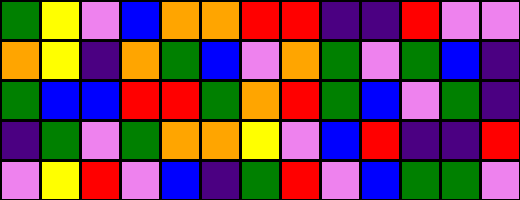[["green", "yellow", "violet", "blue", "orange", "orange", "red", "red", "indigo", "indigo", "red", "violet", "violet"], ["orange", "yellow", "indigo", "orange", "green", "blue", "violet", "orange", "green", "violet", "green", "blue", "indigo"], ["green", "blue", "blue", "red", "red", "green", "orange", "red", "green", "blue", "violet", "green", "indigo"], ["indigo", "green", "violet", "green", "orange", "orange", "yellow", "violet", "blue", "red", "indigo", "indigo", "red"], ["violet", "yellow", "red", "violet", "blue", "indigo", "green", "red", "violet", "blue", "green", "green", "violet"]]